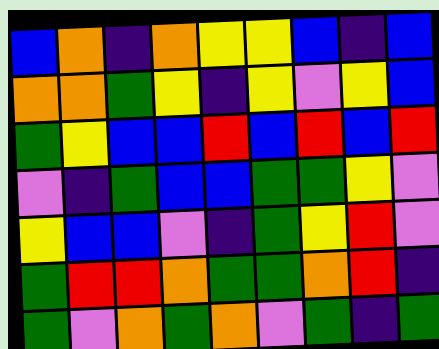[["blue", "orange", "indigo", "orange", "yellow", "yellow", "blue", "indigo", "blue"], ["orange", "orange", "green", "yellow", "indigo", "yellow", "violet", "yellow", "blue"], ["green", "yellow", "blue", "blue", "red", "blue", "red", "blue", "red"], ["violet", "indigo", "green", "blue", "blue", "green", "green", "yellow", "violet"], ["yellow", "blue", "blue", "violet", "indigo", "green", "yellow", "red", "violet"], ["green", "red", "red", "orange", "green", "green", "orange", "red", "indigo"], ["green", "violet", "orange", "green", "orange", "violet", "green", "indigo", "green"]]